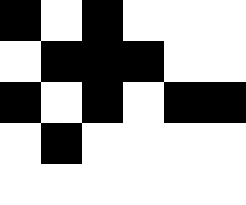[["black", "white", "black", "white", "white", "white"], ["white", "black", "black", "black", "white", "white"], ["black", "white", "black", "white", "black", "black"], ["white", "black", "white", "white", "white", "white"], ["white", "white", "white", "white", "white", "white"]]